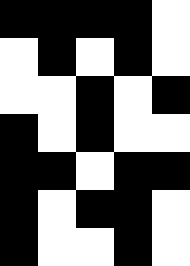[["black", "black", "black", "black", "white"], ["white", "black", "white", "black", "white"], ["white", "white", "black", "white", "black"], ["black", "white", "black", "white", "white"], ["black", "black", "white", "black", "black"], ["black", "white", "black", "black", "white"], ["black", "white", "white", "black", "white"]]